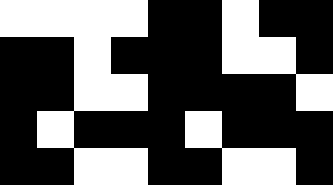[["white", "white", "white", "white", "black", "black", "white", "black", "black"], ["black", "black", "white", "black", "black", "black", "white", "white", "black"], ["black", "black", "white", "white", "black", "black", "black", "black", "white"], ["black", "white", "black", "black", "black", "white", "black", "black", "black"], ["black", "black", "white", "white", "black", "black", "white", "white", "black"]]